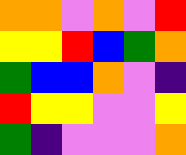[["orange", "orange", "violet", "orange", "violet", "red"], ["yellow", "yellow", "red", "blue", "green", "orange"], ["green", "blue", "blue", "orange", "violet", "indigo"], ["red", "yellow", "yellow", "violet", "violet", "yellow"], ["green", "indigo", "violet", "violet", "violet", "orange"]]